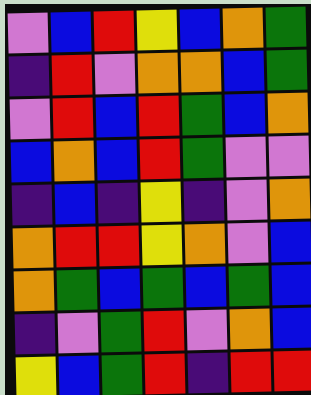[["violet", "blue", "red", "yellow", "blue", "orange", "green"], ["indigo", "red", "violet", "orange", "orange", "blue", "green"], ["violet", "red", "blue", "red", "green", "blue", "orange"], ["blue", "orange", "blue", "red", "green", "violet", "violet"], ["indigo", "blue", "indigo", "yellow", "indigo", "violet", "orange"], ["orange", "red", "red", "yellow", "orange", "violet", "blue"], ["orange", "green", "blue", "green", "blue", "green", "blue"], ["indigo", "violet", "green", "red", "violet", "orange", "blue"], ["yellow", "blue", "green", "red", "indigo", "red", "red"]]